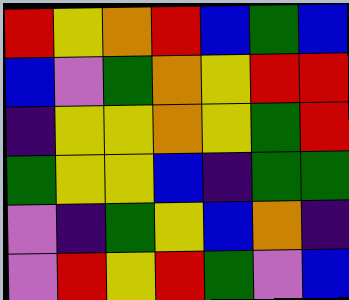[["red", "yellow", "orange", "red", "blue", "green", "blue"], ["blue", "violet", "green", "orange", "yellow", "red", "red"], ["indigo", "yellow", "yellow", "orange", "yellow", "green", "red"], ["green", "yellow", "yellow", "blue", "indigo", "green", "green"], ["violet", "indigo", "green", "yellow", "blue", "orange", "indigo"], ["violet", "red", "yellow", "red", "green", "violet", "blue"]]